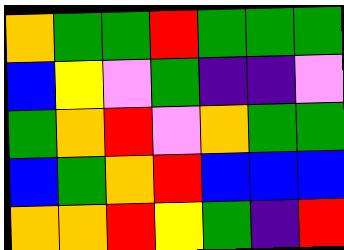[["orange", "green", "green", "red", "green", "green", "green"], ["blue", "yellow", "violet", "green", "indigo", "indigo", "violet"], ["green", "orange", "red", "violet", "orange", "green", "green"], ["blue", "green", "orange", "red", "blue", "blue", "blue"], ["orange", "orange", "red", "yellow", "green", "indigo", "red"]]